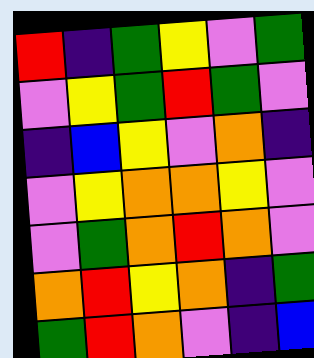[["red", "indigo", "green", "yellow", "violet", "green"], ["violet", "yellow", "green", "red", "green", "violet"], ["indigo", "blue", "yellow", "violet", "orange", "indigo"], ["violet", "yellow", "orange", "orange", "yellow", "violet"], ["violet", "green", "orange", "red", "orange", "violet"], ["orange", "red", "yellow", "orange", "indigo", "green"], ["green", "red", "orange", "violet", "indigo", "blue"]]